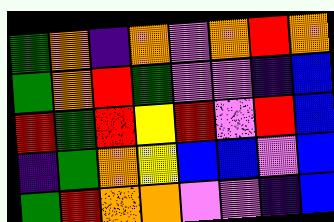[["green", "orange", "indigo", "orange", "violet", "orange", "red", "orange"], ["green", "orange", "red", "green", "violet", "violet", "indigo", "blue"], ["red", "green", "red", "yellow", "red", "violet", "red", "blue"], ["indigo", "green", "orange", "yellow", "blue", "blue", "violet", "blue"], ["green", "red", "orange", "orange", "violet", "violet", "indigo", "blue"]]